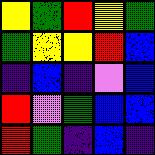[["yellow", "green", "red", "yellow", "green"], ["green", "yellow", "yellow", "red", "blue"], ["indigo", "blue", "indigo", "violet", "blue"], ["red", "violet", "green", "blue", "blue"], ["red", "green", "indigo", "blue", "indigo"]]